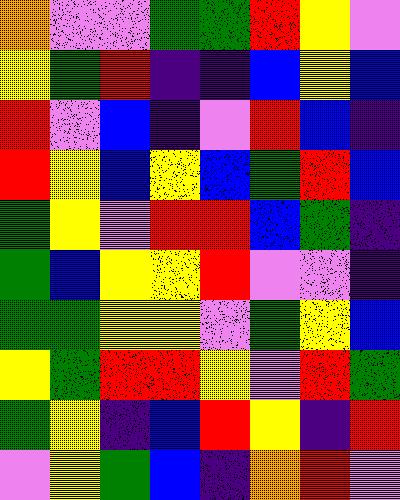[["orange", "violet", "violet", "green", "green", "red", "yellow", "violet"], ["yellow", "green", "red", "indigo", "indigo", "blue", "yellow", "blue"], ["red", "violet", "blue", "indigo", "violet", "red", "blue", "indigo"], ["red", "yellow", "blue", "yellow", "blue", "green", "red", "blue"], ["green", "yellow", "violet", "red", "red", "blue", "green", "indigo"], ["green", "blue", "yellow", "yellow", "red", "violet", "violet", "indigo"], ["green", "green", "yellow", "yellow", "violet", "green", "yellow", "blue"], ["yellow", "green", "red", "red", "yellow", "violet", "red", "green"], ["green", "yellow", "indigo", "blue", "red", "yellow", "indigo", "red"], ["violet", "yellow", "green", "blue", "indigo", "orange", "red", "violet"]]